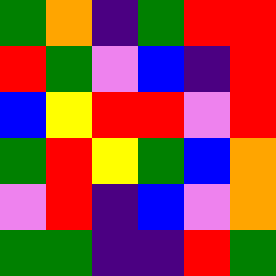[["green", "orange", "indigo", "green", "red", "red"], ["red", "green", "violet", "blue", "indigo", "red"], ["blue", "yellow", "red", "red", "violet", "red"], ["green", "red", "yellow", "green", "blue", "orange"], ["violet", "red", "indigo", "blue", "violet", "orange"], ["green", "green", "indigo", "indigo", "red", "green"]]